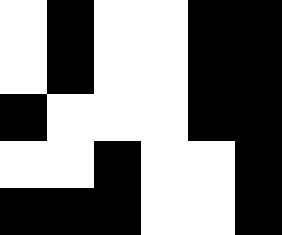[["white", "black", "white", "white", "black", "black"], ["white", "black", "white", "white", "black", "black"], ["black", "white", "white", "white", "black", "black"], ["white", "white", "black", "white", "white", "black"], ["black", "black", "black", "white", "white", "black"]]